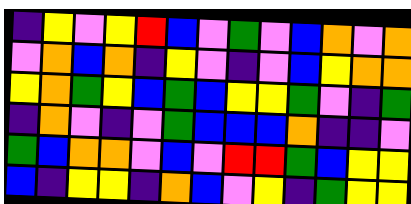[["indigo", "yellow", "violet", "yellow", "red", "blue", "violet", "green", "violet", "blue", "orange", "violet", "orange"], ["violet", "orange", "blue", "orange", "indigo", "yellow", "violet", "indigo", "violet", "blue", "yellow", "orange", "orange"], ["yellow", "orange", "green", "yellow", "blue", "green", "blue", "yellow", "yellow", "green", "violet", "indigo", "green"], ["indigo", "orange", "violet", "indigo", "violet", "green", "blue", "blue", "blue", "orange", "indigo", "indigo", "violet"], ["green", "blue", "orange", "orange", "violet", "blue", "violet", "red", "red", "green", "blue", "yellow", "yellow"], ["blue", "indigo", "yellow", "yellow", "indigo", "orange", "blue", "violet", "yellow", "indigo", "green", "yellow", "yellow"]]